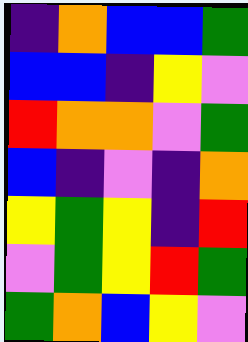[["indigo", "orange", "blue", "blue", "green"], ["blue", "blue", "indigo", "yellow", "violet"], ["red", "orange", "orange", "violet", "green"], ["blue", "indigo", "violet", "indigo", "orange"], ["yellow", "green", "yellow", "indigo", "red"], ["violet", "green", "yellow", "red", "green"], ["green", "orange", "blue", "yellow", "violet"]]